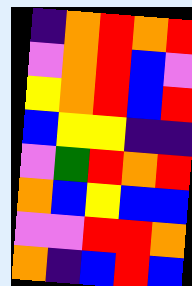[["indigo", "orange", "red", "orange", "red"], ["violet", "orange", "red", "blue", "violet"], ["yellow", "orange", "red", "blue", "red"], ["blue", "yellow", "yellow", "indigo", "indigo"], ["violet", "green", "red", "orange", "red"], ["orange", "blue", "yellow", "blue", "blue"], ["violet", "violet", "red", "red", "orange"], ["orange", "indigo", "blue", "red", "blue"]]